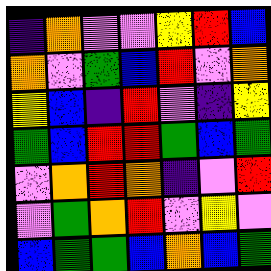[["indigo", "orange", "violet", "violet", "yellow", "red", "blue"], ["orange", "violet", "green", "blue", "red", "violet", "orange"], ["yellow", "blue", "indigo", "red", "violet", "indigo", "yellow"], ["green", "blue", "red", "red", "green", "blue", "green"], ["violet", "orange", "red", "orange", "indigo", "violet", "red"], ["violet", "green", "orange", "red", "violet", "yellow", "violet"], ["blue", "green", "green", "blue", "orange", "blue", "green"]]